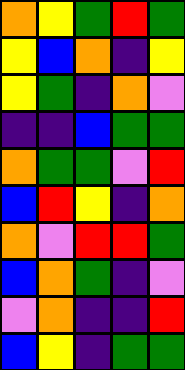[["orange", "yellow", "green", "red", "green"], ["yellow", "blue", "orange", "indigo", "yellow"], ["yellow", "green", "indigo", "orange", "violet"], ["indigo", "indigo", "blue", "green", "green"], ["orange", "green", "green", "violet", "red"], ["blue", "red", "yellow", "indigo", "orange"], ["orange", "violet", "red", "red", "green"], ["blue", "orange", "green", "indigo", "violet"], ["violet", "orange", "indigo", "indigo", "red"], ["blue", "yellow", "indigo", "green", "green"]]